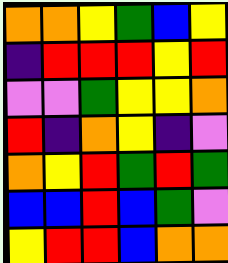[["orange", "orange", "yellow", "green", "blue", "yellow"], ["indigo", "red", "red", "red", "yellow", "red"], ["violet", "violet", "green", "yellow", "yellow", "orange"], ["red", "indigo", "orange", "yellow", "indigo", "violet"], ["orange", "yellow", "red", "green", "red", "green"], ["blue", "blue", "red", "blue", "green", "violet"], ["yellow", "red", "red", "blue", "orange", "orange"]]